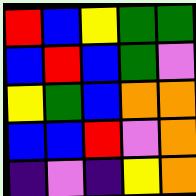[["red", "blue", "yellow", "green", "green"], ["blue", "red", "blue", "green", "violet"], ["yellow", "green", "blue", "orange", "orange"], ["blue", "blue", "red", "violet", "orange"], ["indigo", "violet", "indigo", "yellow", "orange"]]